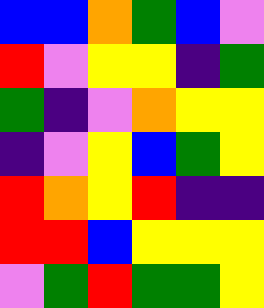[["blue", "blue", "orange", "green", "blue", "violet"], ["red", "violet", "yellow", "yellow", "indigo", "green"], ["green", "indigo", "violet", "orange", "yellow", "yellow"], ["indigo", "violet", "yellow", "blue", "green", "yellow"], ["red", "orange", "yellow", "red", "indigo", "indigo"], ["red", "red", "blue", "yellow", "yellow", "yellow"], ["violet", "green", "red", "green", "green", "yellow"]]